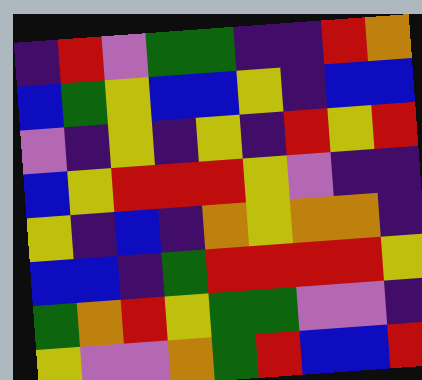[["indigo", "red", "violet", "green", "green", "indigo", "indigo", "red", "orange"], ["blue", "green", "yellow", "blue", "blue", "yellow", "indigo", "blue", "blue"], ["violet", "indigo", "yellow", "indigo", "yellow", "indigo", "red", "yellow", "red"], ["blue", "yellow", "red", "red", "red", "yellow", "violet", "indigo", "indigo"], ["yellow", "indigo", "blue", "indigo", "orange", "yellow", "orange", "orange", "indigo"], ["blue", "blue", "indigo", "green", "red", "red", "red", "red", "yellow"], ["green", "orange", "red", "yellow", "green", "green", "violet", "violet", "indigo"], ["yellow", "violet", "violet", "orange", "green", "red", "blue", "blue", "red"]]